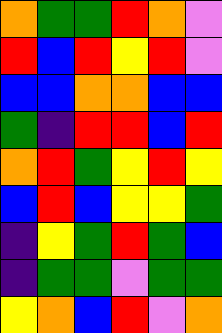[["orange", "green", "green", "red", "orange", "violet"], ["red", "blue", "red", "yellow", "red", "violet"], ["blue", "blue", "orange", "orange", "blue", "blue"], ["green", "indigo", "red", "red", "blue", "red"], ["orange", "red", "green", "yellow", "red", "yellow"], ["blue", "red", "blue", "yellow", "yellow", "green"], ["indigo", "yellow", "green", "red", "green", "blue"], ["indigo", "green", "green", "violet", "green", "green"], ["yellow", "orange", "blue", "red", "violet", "orange"]]